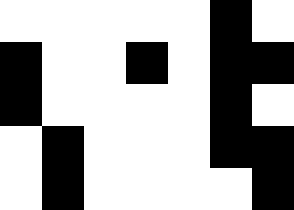[["white", "white", "white", "white", "white", "black", "white"], ["black", "white", "white", "black", "white", "black", "black"], ["black", "white", "white", "white", "white", "black", "white"], ["white", "black", "white", "white", "white", "black", "black"], ["white", "black", "white", "white", "white", "white", "black"]]